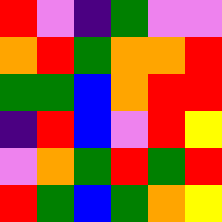[["red", "violet", "indigo", "green", "violet", "violet"], ["orange", "red", "green", "orange", "orange", "red"], ["green", "green", "blue", "orange", "red", "red"], ["indigo", "red", "blue", "violet", "red", "yellow"], ["violet", "orange", "green", "red", "green", "red"], ["red", "green", "blue", "green", "orange", "yellow"]]